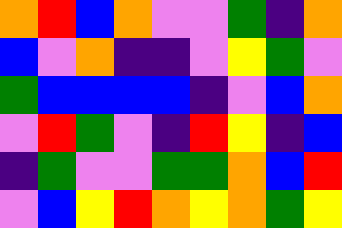[["orange", "red", "blue", "orange", "violet", "violet", "green", "indigo", "orange"], ["blue", "violet", "orange", "indigo", "indigo", "violet", "yellow", "green", "violet"], ["green", "blue", "blue", "blue", "blue", "indigo", "violet", "blue", "orange"], ["violet", "red", "green", "violet", "indigo", "red", "yellow", "indigo", "blue"], ["indigo", "green", "violet", "violet", "green", "green", "orange", "blue", "red"], ["violet", "blue", "yellow", "red", "orange", "yellow", "orange", "green", "yellow"]]